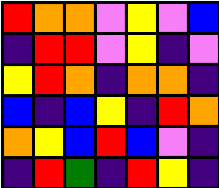[["red", "orange", "orange", "violet", "yellow", "violet", "blue"], ["indigo", "red", "red", "violet", "yellow", "indigo", "violet"], ["yellow", "red", "orange", "indigo", "orange", "orange", "indigo"], ["blue", "indigo", "blue", "yellow", "indigo", "red", "orange"], ["orange", "yellow", "blue", "red", "blue", "violet", "indigo"], ["indigo", "red", "green", "indigo", "red", "yellow", "indigo"]]